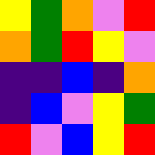[["yellow", "green", "orange", "violet", "red"], ["orange", "green", "red", "yellow", "violet"], ["indigo", "indigo", "blue", "indigo", "orange"], ["indigo", "blue", "violet", "yellow", "green"], ["red", "violet", "blue", "yellow", "red"]]